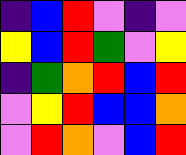[["indigo", "blue", "red", "violet", "indigo", "violet"], ["yellow", "blue", "red", "green", "violet", "yellow"], ["indigo", "green", "orange", "red", "blue", "red"], ["violet", "yellow", "red", "blue", "blue", "orange"], ["violet", "red", "orange", "violet", "blue", "red"]]